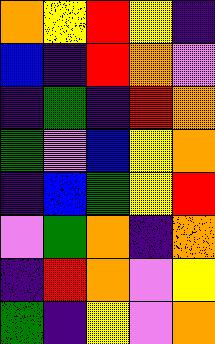[["orange", "yellow", "red", "yellow", "indigo"], ["blue", "indigo", "red", "orange", "violet"], ["indigo", "green", "indigo", "red", "orange"], ["green", "violet", "blue", "yellow", "orange"], ["indigo", "blue", "green", "yellow", "red"], ["violet", "green", "orange", "indigo", "orange"], ["indigo", "red", "orange", "violet", "yellow"], ["green", "indigo", "yellow", "violet", "orange"]]